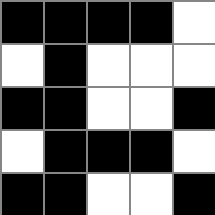[["black", "black", "black", "black", "white"], ["white", "black", "white", "white", "white"], ["black", "black", "white", "white", "black"], ["white", "black", "black", "black", "white"], ["black", "black", "white", "white", "black"]]